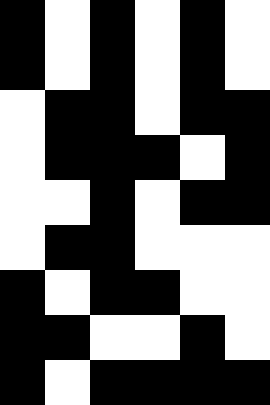[["black", "white", "black", "white", "black", "white"], ["black", "white", "black", "white", "black", "white"], ["white", "black", "black", "white", "black", "black"], ["white", "black", "black", "black", "white", "black"], ["white", "white", "black", "white", "black", "black"], ["white", "black", "black", "white", "white", "white"], ["black", "white", "black", "black", "white", "white"], ["black", "black", "white", "white", "black", "white"], ["black", "white", "black", "black", "black", "black"]]